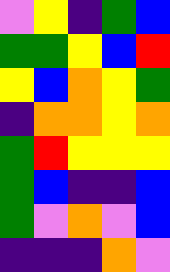[["violet", "yellow", "indigo", "green", "blue"], ["green", "green", "yellow", "blue", "red"], ["yellow", "blue", "orange", "yellow", "green"], ["indigo", "orange", "orange", "yellow", "orange"], ["green", "red", "yellow", "yellow", "yellow"], ["green", "blue", "indigo", "indigo", "blue"], ["green", "violet", "orange", "violet", "blue"], ["indigo", "indigo", "indigo", "orange", "violet"]]